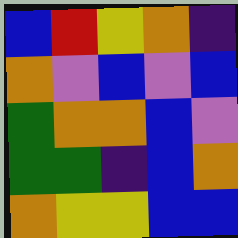[["blue", "red", "yellow", "orange", "indigo"], ["orange", "violet", "blue", "violet", "blue"], ["green", "orange", "orange", "blue", "violet"], ["green", "green", "indigo", "blue", "orange"], ["orange", "yellow", "yellow", "blue", "blue"]]